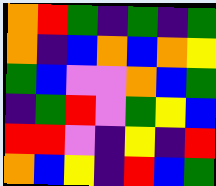[["orange", "red", "green", "indigo", "green", "indigo", "green"], ["orange", "indigo", "blue", "orange", "blue", "orange", "yellow"], ["green", "blue", "violet", "violet", "orange", "blue", "green"], ["indigo", "green", "red", "violet", "green", "yellow", "blue"], ["red", "red", "violet", "indigo", "yellow", "indigo", "red"], ["orange", "blue", "yellow", "indigo", "red", "blue", "green"]]